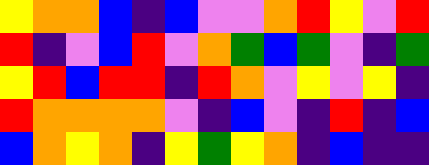[["yellow", "orange", "orange", "blue", "indigo", "blue", "violet", "violet", "orange", "red", "yellow", "violet", "red"], ["red", "indigo", "violet", "blue", "red", "violet", "orange", "green", "blue", "green", "violet", "indigo", "green"], ["yellow", "red", "blue", "red", "red", "indigo", "red", "orange", "violet", "yellow", "violet", "yellow", "indigo"], ["red", "orange", "orange", "orange", "orange", "violet", "indigo", "blue", "violet", "indigo", "red", "indigo", "blue"], ["blue", "orange", "yellow", "orange", "indigo", "yellow", "green", "yellow", "orange", "indigo", "blue", "indigo", "indigo"]]